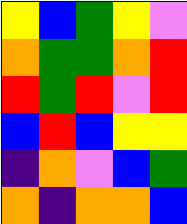[["yellow", "blue", "green", "yellow", "violet"], ["orange", "green", "green", "orange", "red"], ["red", "green", "red", "violet", "red"], ["blue", "red", "blue", "yellow", "yellow"], ["indigo", "orange", "violet", "blue", "green"], ["orange", "indigo", "orange", "orange", "blue"]]